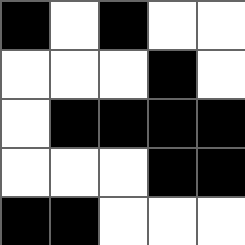[["black", "white", "black", "white", "white"], ["white", "white", "white", "black", "white"], ["white", "black", "black", "black", "black"], ["white", "white", "white", "black", "black"], ["black", "black", "white", "white", "white"]]